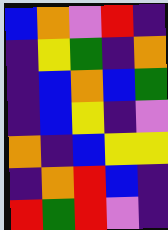[["blue", "orange", "violet", "red", "indigo"], ["indigo", "yellow", "green", "indigo", "orange"], ["indigo", "blue", "orange", "blue", "green"], ["indigo", "blue", "yellow", "indigo", "violet"], ["orange", "indigo", "blue", "yellow", "yellow"], ["indigo", "orange", "red", "blue", "indigo"], ["red", "green", "red", "violet", "indigo"]]